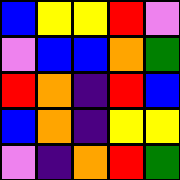[["blue", "yellow", "yellow", "red", "violet"], ["violet", "blue", "blue", "orange", "green"], ["red", "orange", "indigo", "red", "blue"], ["blue", "orange", "indigo", "yellow", "yellow"], ["violet", "indigo", "orange", "red", "green"]]